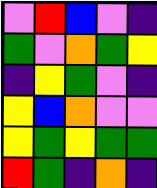[["violet", "red", "blue", "violet", "indigo"], ["green", "violet", "orange", "green", "yellow"], ["indigo", "yellow", "green", "violet", "indigo"], ["yellow", "blue", "orange", "violet", "violet"], ["yellow", "green", "yellow", "green", "green"], ["red", "green", "indigo", "orange", "indigo"]]